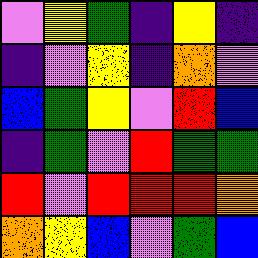[["violet", "yellow", "green", "indigo", "yellow", "indigo"], ["indigo", "violet", "yellow", "indigo", "orange", "violet"], ["blue", "green", "yellow", "violet", "red", "blue"], ["indigo", "green", "violet", "red", "green", "green"], ["red", "violet", "red", "red", "red", "orange"], ["orange", "yellow", "blue", "violet", "green", "blue"]]